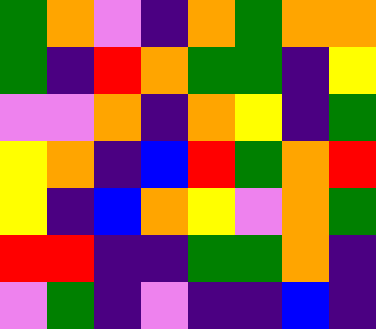[["green", "orange", "violet", "indigo", "orange", "green", "orange", "orange"], ["green", "indigo", "red", "orange", "green", "green", "indigo", "yellow"], ["violet", "violet", "orange", "indigo", "orange", "yellow", "indigo", "green"], ["yellow", "orange", "indigo", "blue", "red", "green", "orange", "red"], ["yellow", "indigo", "blue", "orange", "yellow", "violet", "orange", "green"], ["red", "red", "indigo", "indigo", "green", "green", "orange", "indigo"], ["violet", "green", "indigo", "violet", "indigo", "indigo", "blue", "indigo"]]